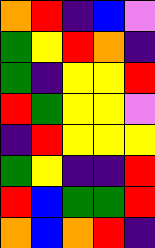[["orange", "red", "indigo", "blue", "violet"], ["green", "yellow", "red", "orange", "indigo"], ["green", "indigo", "yellow", "yellow", "red"], ["red", "green", "yellow", "yellow", "violet"], ["indigo", "red", "yellow", "yellow", "yellow"], ["green", "yellow", "indigo", "indigo", "red"], ["red", "blue", "green", "green", "red"], ["orange", "blue", "orange", "red", "indigo"]]